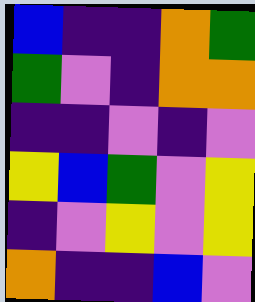[["blue", "indigo", "indigo", "orange", "green"], ["green", "violet", "indigo", "orange", "orange"], ["indigo", "indigo", "violet", "indigo", "violet"], ["yellow", "blue", "green", "violet", "yellow"], ["indigo", "violet", "yellow", "violet", "yellow"], ["orange", "indigo", "indigo", "blue", "violet"]]